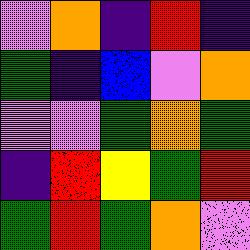[["violet", "orange", "indigo", "red", "indigo"], ["green", "indigo", "blue", "violet", "orange"], ["violet", "violet", "green", "orange", "green"], ["indigo", "red", "yellow", "green", "red"], ["green", "red", "green", "orange", "violet"]]